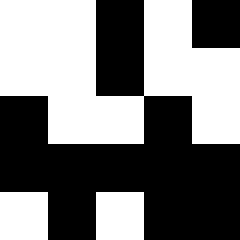[["white", "white", "black", "white", "black"], ["white", "white", "black", "white", "white"], ["black", "white", "white", "black", "white"], ["black", "black", "black", "black", "black"], ["white", "black", "white", "black", "black"]]